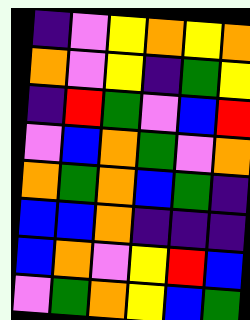[["indigo", "violet", "yellow", "orange", "yellow", "orange"], ["orange", "violet", "yellow", "indigo", "green", "yellow"], ["indigo", "red", "green", "violet", "blue", "red"], ["violet", "blue", "orange", "green", "violet", "orange"], ["orange", "green", "orange", "blue", "green", "indigo"], ["blue", "blue", "orange", "indigo", "indigo", "indigo"], ["blue", "orange", "violet", "yellow", "red", "blue"], ["violet", "green", "orange", "yellow", "blue", "green"]]